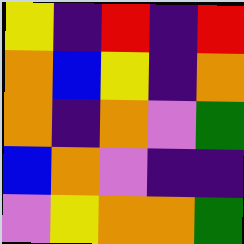[["yellow", "indigo", "red", "indigo", "red"], ["orange", "blue", "yellow", "indigo", "orange"], ["orange", "indigo", "orange", "violet", "green"], ["blue", "orange", "violet", "indigo", "indigo"], ["violet", "yellow", "orange", "orange", "green"]]